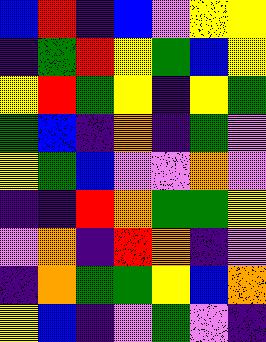[["blue", "red", "indigo", "blue", "violet", "yellow", "yellow"], ["indigo", "green", "red", "yellow", "green", "blue", "yellow"], ["yellow", "red", "green", "yellow", "indigo", "yellow", "green"], ["green", "blue", "indigo", "orange", "indigo", "green", "violet"], ["yellow", "green", "blue", "violet", "violet", "orange", "violet"], ["indigo", "indigo", "red", "orange", "green", "green", "yellow"], ["violet", "orange", "indigo", "red", "orange", "indigo", "violet"], ["indigo", "orange", "green", "green", "yellow", "blue", "orange"], ["yellow", "blue", "indigo", "violet", "green", "violet", "indigo"]]